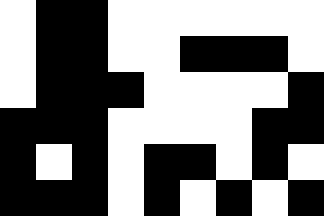[["white", "black", "black", "white", "white", "white", "white", "white", "white"], ["white", "black", "black", "white", "white", "black", "black", "black", "white"], ["white", "black", "black", "black", "white", "white", "white", "white", "black"], ["black", "black", "black", "white", "white", "white", "white", "black", "black"], ["black", "white", "black", "white", "black", "black", "white", "black", "white"], ["black", "black", "black", "white", "black", "white", "black", "white", "black"]]